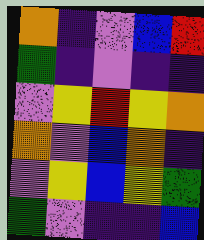[["orange", "indigo", "violet", "blue", "red"], ["green", "indigo", "violet", "indigo", "indigo"], ["violet", "yellow", "red", "yellow", "orange"], ["orange", "violet", "blue", "orange", "indigo"], ["violet", "yellow", "blue", "yellow", "green"], ["green", "violet", "indigo", "indigo", "blue"]]